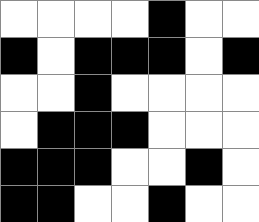[["white", "white", "white", "white", "black", "white", "white"], ["black", "white", "black", "black", "black", "white", "black"], ["white", "white", "black", "white", "white", "white", "white"], ["white", "black", "black", "black", "white", "white", "white"], ["black", "black", "black", "white", "white", "black", "white"], ["black", "black", "white", "white", "black", "white", "white"]]